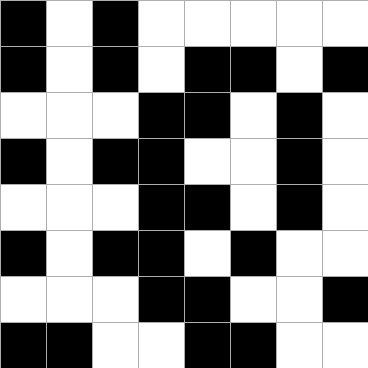[["black", "white", "black", "white", "white", "white", "white", "white"], ["black", "white", "black", "white", "black", "black", "white", "black"], ["white", "white", "white", "black", "black", "white", "black", "white"], ["black", "white", "black", "black", "white", "white", "black", "white"], ["white", "white", "white", "black", "black", "white", "black", "white"], ["black", "white", "black", "black", "white", "black", "white", "white"], ["white", "white", "white", "black", "black", "white", "white", "black"], ["black", "black", "white", "white", "black", "black", "white", "white"]]